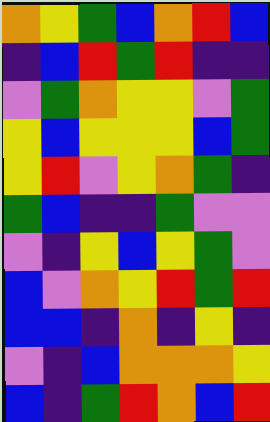[["orange", "yellow", "green", "blue", "orange", "red", "blue"], ["indigo", "blue", "red", "green", "red", "indigo", "indigo"], ["violet", "green", "orange", "yellow", "yellow", "violet", "green"], ["yellow", "blue", "yellow", "yellow", "yellow", "blue", "green"], ["yellow", "red", "violet", "yellow", "orange", "green", "indigo"], ["green", "blue", "indigo", "indigo", "green", "violet", "violet"], ["violet", "indigo", "yellow", "blue", "yellow", "green", "violet"], ["blue", "violet", "orange", "yellow", "red", "green", "red"], ["blue", "blue", "indigo", "orange", "indigo", "yellow", "indigo"], ["violet", "indigo", "blue", "orange", "orange", "orange", "yellow"], ["blue", "indigo", "green", "red", "orange", "blue", "red"]]